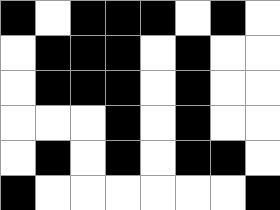[["black", "white", "black", "black", "black", "white", "black", "white"], ["white", "black", "black", "black", "white", "black", "white", "white"], ["white", "black", "black", "black", "white", "black", "white", "white"], ["white", "white", "white", "black", "white", "black", "white", "white"], ["white", "black", "white", "black", "white", "black", "black", "white"], ["black", "white", "white", "white", "white", "white", "white", "black"]]